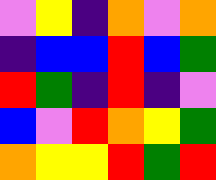[["violet", "yellow", "indigo", "orange", "violet", "orange"], ["indigo", "blue", "blue", "red", "blue", "green"], ["red", "green", "indigo", "red", "indigo", "violet"], ["blue", "violet", "red", "orange", "yellow", "green"], ["orange", "yellow", "yellow", "red", "green", "red"]]